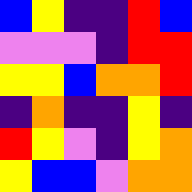[["blue", "yellow", "indigo", "indigo", "red", "blue"], ["violet", "violet", "violet", "indigo", "red", "red"], ["yellow", "yellow", "blue", "orange", "orange", "red"], ["indigo", "orange", "indigo", "indigo", "yellow", "indigo"], ["red", "yellow", "violet", "indigo", "yellow", "orange"], ["yellow", "blue", "blue", "violet", "orange", "orange"]]